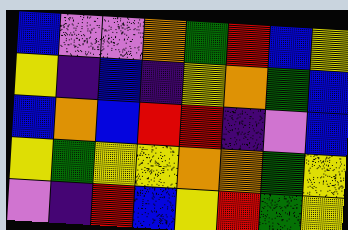[["blue", "violet", "violet", "orange", "green", "red", "blue", "yellow"], ["yellow", "indigo", "blue", "indigo", "yellow", "orange", "green", "blue"], ["blue", "orange", "blue", "red", "red", "indigo", "violet", "blue"], ["yellow", "green", "yellow", "yellow", "orange", "orange", "green", "yellow"], ["violet", "indigo", "red", "blue", "yellow", "red", "green", "yellow"]]